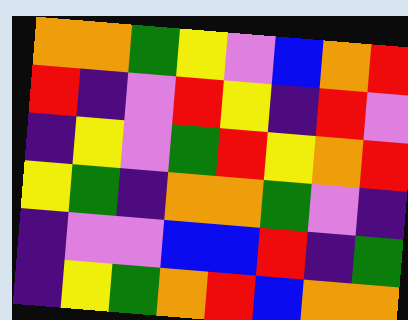[["orange", "orange", "green", "yellow", "violet", "blue", "orange", "red"], ["red", "indigo", "violet", "red", "yellow", "indigo", "red", "violet"], ["indigo", "yellow", "violet", "green", "red", "yellow", "orange", "red"], ["yellow", "green", "indigo", "orange", "orange", "green", "violet", "indigo"], ["indigo", "violet", "violet", "blue", "blue", "red", "indigo", "green"], ["indigo", "yellow", "green", "orange", "red", "blue", "orange", "orange"]]